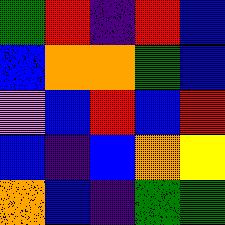[["green", "red", "indigo", "red", "blue"], ["blue", "orange", "orange", "green", "blue"], ["violet", "blue", "red", "blue", "red"], ["blue", "indigo", "blue", "orange", "yellow"], ["orange", "blue", "indigo", "green", "green"]]